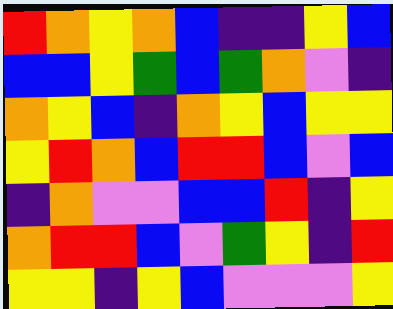[["red", "orange", "yellow", "orange", "blue", "indigo", "indigo", "yellow", "blue"], ["blue", "blue", "yellow", "green", "blue", "green", "orange", "violet", "indigo"], ["orange", "yellow", "blue", "indigo", "orange", "yellow", "blue", "yellow", "yellow"], ["yellow", "red", "orange", "blue", "red", "red", "blue", "violet", "blue"], ["indigo", "orange", "violet", "violet", "blue", "blue", "red", "indigo", "yellow"], ["orange", "red", "red", "blue", "violet", "green", "yellow", "indigo", "red"], ["yellow", "yellow", "indigo", "yellow", "blue", "violet", "violet", "violet", "yellow"]]